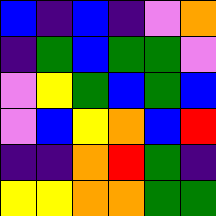[["blue", "indigo", "blue", "indigo", "violet", "orange"], ["indigo", "green", "blue", "green", "green", "violet"], ["violet", "yellow", "green", "blue", "green", "blue"], ["violet", "blue", "yellow", "orange", "blue", "red"], ["indigo", "indigo", "orange", "red", "green", "indigo"], ["yellow", "yellow", "orange", "orange", "green", "green"]]